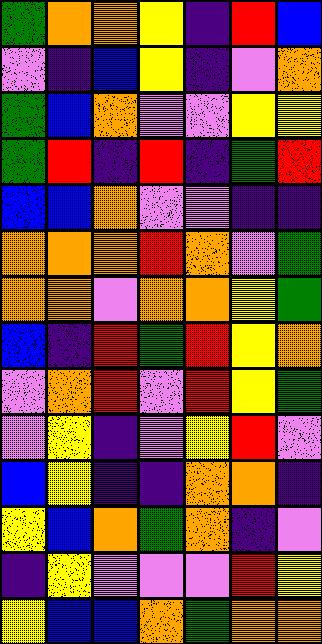[["green", "orange", "orange", "yellow", "indigo", "red", "blue"], ["violet", "indigo", "blue", "yellow", "indigo", "violet", "orange"], ["green", "blue", "orange", "violet", "violet", "yellow", "yellow"], ["green", "red", "indigo", "red", "indigo", "green", "red"], ["blue", "blue", "orange", "violet", "violet", "indigo", "indigo"], ["orange", "orange", "orange", "red", "orange", "violet", "green"], ["orange", "orange", "violet", "orange", "orange", "yellow", "green"], ["blue", "indigo", "red", "green", "red", "yellow", "orange"], ["violet", "orange", "red", "violet", "red", "yellow", "green"], ["violet", "yellow", "indigo", "violet", "yellow", "red", "violet"], ["blue", "yellow", "indigo", "indigo", "orange", "orange", "indigo"], ["yellow", "blue", "orange", "green", "orange", "indigo", "violet"], ["indigo", "yellow", "violet", "violet", "violet", "red", "yellow"], ["yellow", "blue", "blue", "orange", "green", "orange", "orange"]]